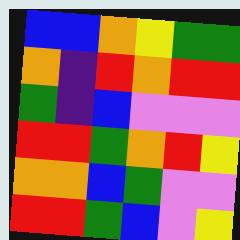[["blue", "blue", "orange", "yellow", "green", "green"], ["orange", "indigo", "red", "orange", "red", "red"], ["green", "indigo", "blue", "violet", "violet", "violet"], ["red", "red", "green", "orange", "red", "yellow"], ["orange", "orange", "blue", "green", "violet", "violet"], ["red", "red", "green", "blue", "violet", "yellow"]]